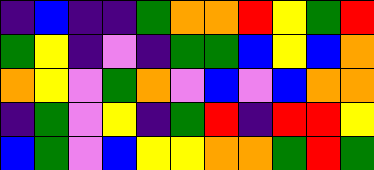[["indigo", "blue", "indigo", "indigo", "green", "orange", "orange", "red", "yellow", "green", "red"], ["green", "yellow", "indigo", "violet", "indigo", "green", "green", "blue", "yellow", "blue", "orange"], ["orange", "yellow", "violet", "green", "orange", "violet", "blue", "violet", "blue", "orange", "orange"], ["indigo", "green", "violet", "yellow", "indigo", "green", "red", "indigo", "red", "red", "yellow"], ["blue", "green", "violet", "blue", "yellow", "yellow", "orange", "orange", "green", "red", "green"]]